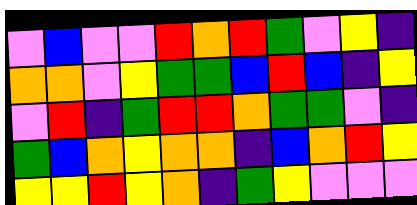[["violet", "blue", "violet", "violet", "red", "orange", "red", "green", "violet", "yellow", "indigo"], ["orange", "orange", "violet", "yellow", "green", "green", "blue", "red", "blue", "indigo", "yellow"], ["violet", "red", "indigo", "green", "red", "red", "orange", "green", "green", "violet", "indigo"], ["green", "blue", "orange", "yellow", "orange", "orange", "indigo", "blue", "orange", "red", "yellow"], ["yellow", "yellow", "red", "yellow", "orange", "indigo", "green", "yellow", "violet", "violet", "violet"]]